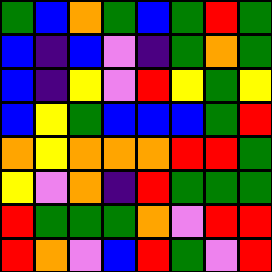[["green", "blue", "orange", "green", "blue", "green", "red", "green"], ["blue", "indigo", "blue", "violet", "indigo", "green", "orange", "green"], ["blue", "indigo", "yellow", "violet", "red", "yellow", "green", "yellow"], ["blue", "yellow", "green", "blue", "blue", "blue", "green", "red"], ["orange", "yellow", "orange", "orange", "orange", "red", "red", "green"], ["yellow", "violet", "orange", "indigo", "red", "green", "green", "green"], ["red", "green", "green", "green", "orange", "violet", "red", "red"], ["red", "orange", "violet", "blue", "red", "green", "violet", "red"]]